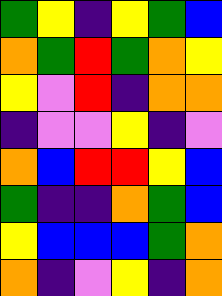[["green", "yellow", "indigo", "yellow", "green", "blue"], ["orange", "green", "red", "green", "orange", "yellow"], ["yellow", "violet", "red", "indigo", "orange", "orange"], ["indigo", "violet", "violet", "yellow", "indigo", "violet"], ["orange", "blue", "red", "red", "yellow", "blue"], ["green", "indigo", "indigo", "orange", "green", "blue"], ["yellow", "blue", "blue", "blue", "green", "orange"], ["orange", "indigo", "violet", "yellow", "indigo", "orange"]]